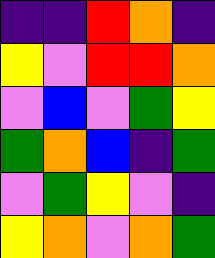[["indigo", "indigo", "red", "orange", "indigo"], ["yellow", "violet", "red", "red", "orange"], ["violet", "blue", "violet", "green", "yellow"], ["green", "orange", "blue", "indigo", "green"], ["violet", "green", "yellow", "violet", "indigo"], ["yellow", "orange", "violet", "orange", "green"]]